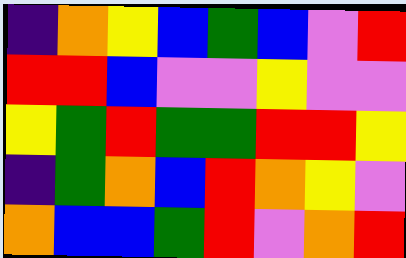[["indigo", "orange", "yellow", "blue", "green", "blue", "violet", "red"], ["red", "red", "blue", "violet", "violet", "yellow", "violet", "violet"], ["yellow", "green", "red", "green", "green", "red", "red", "yellow"], ["indigo", "green", "orange", "blue", "red", "orange", "yellow", "violet"], ["orange", "blue", "blue", "green", "red", "violet", "orange", "red"]]